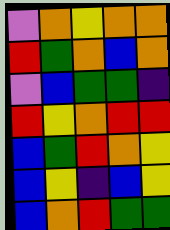[["violet", "orange", "yellow", "orange", "orange"], ["red", "green", "orange", "blue", "orange"], ["violet", "blue", "green", "green", "indigo"], ["red", "yellow", "orange", "red", "red"], ["blue", "green", "red", "orange", "yellow"], ["blue", "yellow", "indigo", "blue", "yellow"], ["blue", "orange", "red", "green", "green"]]